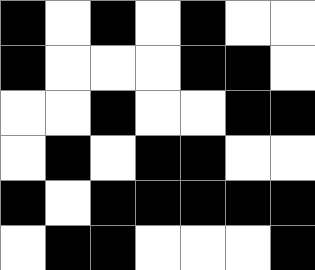[["black", "white", "black", "white", "black", "white", "white"], ["black", "white", "white", "white", "black", "black", "white"], ["white", "white", "black", "white", "white", "black", "black"], ["white", "black", "white", "black", "black", "white", "white"], ["black", "white", "black", "black", "black", "black", "black"], ["white", "black", "black", "white", "white", "white", "black"]]